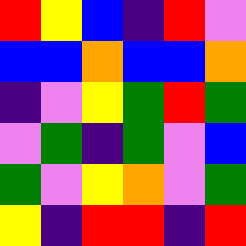[["red", "yellow", "blue", "indigo", "red", "violet"], ["blue", "blue", "orange", "blue", "blue", "orange"], ["indigo", "violet", "yellow", "green", "red", "green"], ["violet", "green", "indigo", "green", "violet", "blue"], ["green", "violet", "yellow", "orange", "violet", "green"], ["yellow", "indigo", "red", "red", "indigo", "red"]]